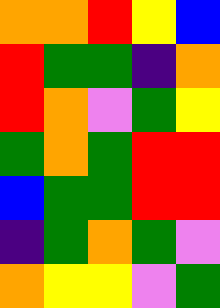[["orange", "orange", "red", "yellow", "blue"], ["red", "green", "green", "indigo", "orange"], ["red", "orange", "violet", "green", "yellow"], ["green", "orange", "green", "red", "red"], ["blue", "green", "green", "red", "red"], ["indigo", "green", "orange", "green", "violet"], ["orange", "yellow", "yellow", "violet", "green"]]